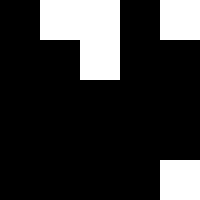[["black", "white", "white", "black", "white"], ["black", "black", "white", "black", "black"], ["black", "black", "black", "black", "black"], ["black", "black", "black", "black", "black"], ["black", "black", "black", "black", "white"]]